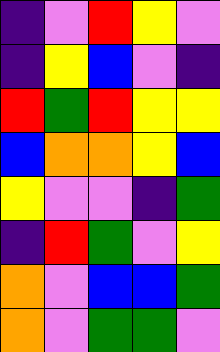[["indigo", "violet", "red", "yellow", "violet"], ["indigo", "yellow", "blue", "violet", "indigo"], ["red", "green", "red", "yellow", "yellow"], ["blue", "orange", "orange", "yellow", "blue"], ["yellow", "violet", "violet", "indigo", "green"], ["indigo", "red", "green", "violet", "yellow"], ["orange", "violet", "blue", "blue", "green"], ["orange", "violet", "green", "green", "violet"]]